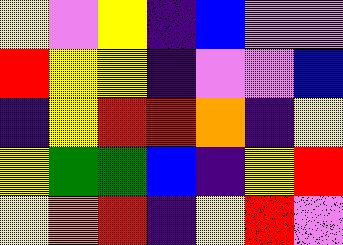[["yellow", "violet", "yellow", "indigo", "blue", "violet", "violet"], ["red", "yellow", "yellow", "indigo", "violet", "violet", "blue"], ["indigo", "yellow", "red", "red", "orange", "indigo", "yellow"], ["yellow", "green", "green", "blue", "indigo", "yellow", "red"], ["yellow", "orange", "red", "indigo", "yellow", "red", "violet"]]